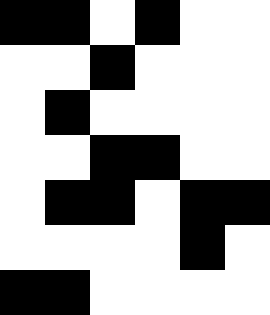[["black", "black", "white", "black", "white", "white"], ["white", "white", "black", "white", "white", "white"], ["white", "black", "white", "white", "white", "white"], ["white", "white", "black", "black", "white", "white"], ["white", "black", "black", "white", "black", "black"], ["white", "white", "white", "white", "black", "white"], ["black", "black", "white", "white", "white", "white"]]